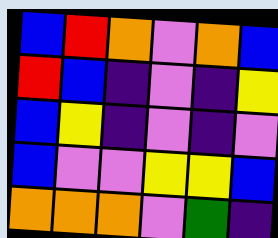[["blue", "red", "orange", "violet", "orange", "blue"], ["red", "blue", "indigo", "violet", "indigo", "yellow"], ["blue", "yellow", "indigo", "violet", "indigo", "violet"], ["blue", "violet", "violet", "yellow", "yellow", "blue"], ["orange", "orange", "orange", "violet", "green", "indigo"]]